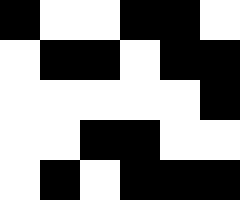[["black", "white", "white", "black", "black", "white"], ["white", "black", "black", "white", "black", "black"], ["white", "white", "white", "white", "white", "black"], ["white", "white", "black", "black", "white", "white"], ["white", "black", "white", "black", "black", "black"]]